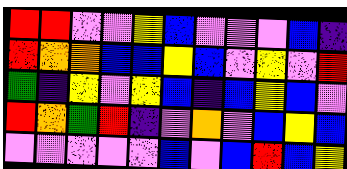[["red", "red", "violet", "violet", "yellow", "blue", "violet", "violet", "violet", "blue", "indigo"], ["red", "orange", "orange", "blue", "blue", "yellow", "blue", "violet", "yellow", "violet", "red"], ["green", "indigo", "yellow", "violet", "yellow", "blue", "indigo", "blue", "yellow", "blue", "violet"], ["red", "orange", "green", "red", "indigo", "violet", "orange", "violet", "blue", "yellow", "blue"], ["violet", "violet", "violet", "violet", "violet", "blue", "violet", "blue", "red", "blue", "yellow"]]